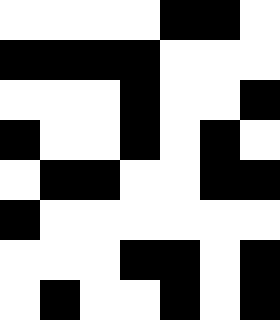[["white", "white", "white", "white", "black", "black", "white"], ["black", "black", "black", "black", "white", "white", "white"], ["white", "white", "white", "black", "white", "white", "black"], ["black", "white", "white", "black", "white", "black", "white"], ["white", "black", "black", "white", "white", "black", "black"], ["black", "white", "white", "white", "white", "white", "white"], ["white", "white", "white", "black", "black", "white", "black"], ["white", "black", "white", "white", "black", "white", "black"]]